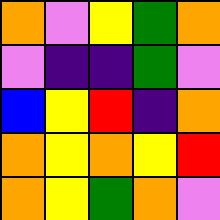[["orange", "violet", "yellow", "green", "orange"], ["violet", "indigo", "indigo", "green", "violet"], ["blue", "yellow", "red", "indigo", "orange"], ["orange", "yellow", "orange", "yellow", "red"], ["orange", "yellow", "green", "orange", "violet"]]